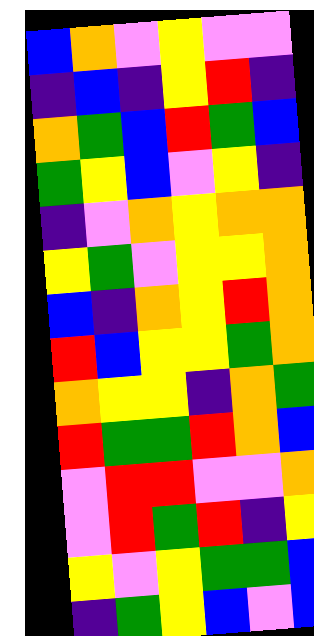[["blue", "orange", "violet", "yellow", "violet", "violet"], ["indigo", "blue", "indigo", "yellow", "red", "indigo"], ["orange", "green", "blue", "red", "green", "blue"], ["green", "yellow", "blue", "violet", "yellow", "indigo"], ["indigo", "violet", "orange", "yellow", "orange", "orange"], ["yellow", "green", "violet", "yellow", "yellow", "orange"], ["blue", "indigo", "orange", "yellow", "red", "orange"], ["red", "blue", "yellow", "yellow", "green", "orange"], ["orange", "yellow", "yellow", "indigo", "orange", "green"], ["red", "green", "green", "red", "orange", "blue"], ["violet", "red", "red", "violet", "violet", "orange"], ["violet", "red", "green", "red", "indigo", "yellow"], ["yellow", "violet", "yellow", "green", "green", "blue"], ["indigo", "green", "yellow", "blue", "violet", "blue"]]